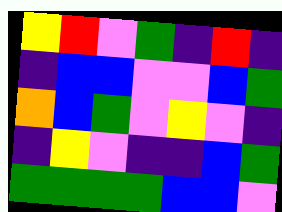[["yellow", "red", "violet", "green", "indigo", "red", "indigo"], ["indigo", "blue", "blue", "violet", "violet", "blue", "green"], ["orange", "blue", "green", "violet", "yellow", "violet", "indigo"], ["indigo", "yellow", "violet", "indigo", "indigo", "blue", "green"], ["green", "green", "green", "green", "blue", "blue", "violet"]]